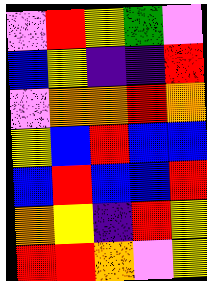[["violet", "red", "yellow", "green", "violet"], ["blue", "yellow", "indigo", "indigo", "red"], ["violet", "orange", "orange", "red", "orange"], ["yellow", "blue", "red", "blue", "blue"], ["blue", "red", "blue", "blue", "red"], ["orange", "yellow", "indigo", "red", "yellow"], ["red", "red", "orange", "violet", "yellow"]]